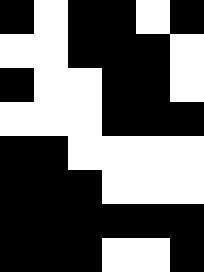[["black", "white", "black", "black", "white", "black"], ["white", "white", "black", "black", "black", "white"], ["black", "white", "white", "black", "black", "white"], ["white", "white", "white", "black", "black", "black"], ["black", "black", "white", "white", "white", "white"], ["black", "black", "black", "white", "white", "white"], ["black", "black", "black", "black", "black", "black"], ["black", "black", "black", "white", "white", "black"]]